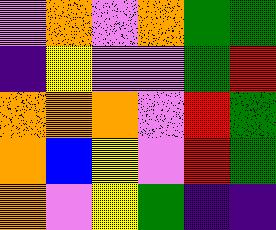[["violet", "orange", "violet", "orange", "green", "green"], ["indigo", "yellow", "violet", "violet", "green", "red"], ["orange", "orange", "orange", "violet", "red", "green"], ["orange", "blue", "yellow", "violet", "red", "green"], ["orange", "violet", "yellow", "green", "indigo", "indigo"]]